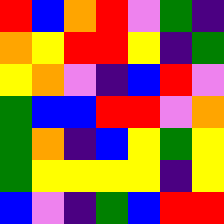[["red", "blue", "orange", "red", "violet", "green", "indigo"], ["orange", "yellow", "red", "red", "yellow", "indigo", "green"], ["yellow", "orange", "violet", "indigo", "blue", "red", "violet"], ["green", "blue", "blue", "red", "red", "violet", "orange"], ["green", "orange", "indigo", "blue", "yellow", "green", "yellow"], ["green", "yellow", "yellow", "yellow", "yellow", "indigo", "yellow"], ["blue", "violet", "indigo", "green", "blue", "red", "red"]]